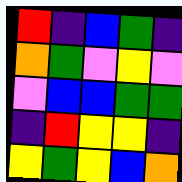[["red", "indigo", "blue", "green", "indigo"], ["orange", "green", "violet", "yellow", "violet"], ["violet", "blue", "blue", "green", "green"], ["indigo", "red", "yellow", "yellow", "indigo"], ["yellow", "green", "yellow", "blue", "orange"]]